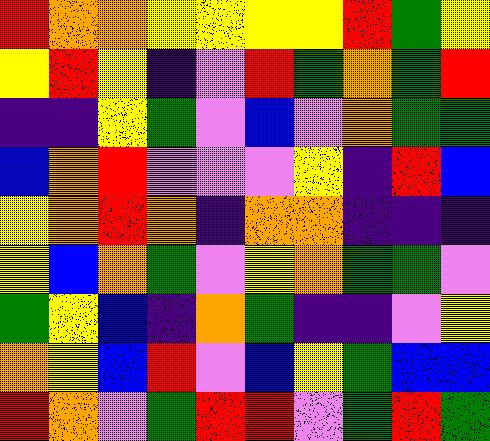[["red", "orange", "orange", "yellow", "yellow", "yellow", "yellow", "red", "green", "yellow"], ["yellow", "red", "yellow", "indigo", "violet", "red", "green", "orange", "green", "red"], ["indigo", "indigo", "yellow", "green", "violet", "blue", "violet", "orange", "green", "green"], ["blue", "orange", "red", "violet", "violet", "violet", "yellow", "indigo", "red", "blue"], ["yellow", "orange", "red", "orange", "indigo", "orange", "orange", "indigo", "indigo", "indigo"], ["yellow", "blue", "orange", "green", "violet", "yellow", "orange", "green", "green", "violet"], ["green", "yellow", "blue", "indigo", "orange", "green", "indigo", "indigo", "violet", "yellow"], ["orange", "yellow", "blue", "red", "violet", "blue", "yellow", "green", "blue", "blue"], ["red", "orange", "violet", "green", "red", "red", "violet", "green", "red", "green"]]